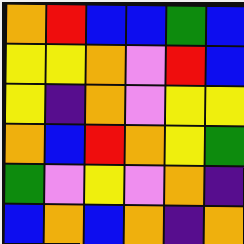[["orange", "red", "blue", "blue", "green", "blue"], ["yellow", "yellow", "orange", "violet", "red", "blue"], ["yellow", "indigo", "orange", "violet", "yellow", "yellow"], ["orange", "blue", "red", "orange", "yellow", "green"], ["green", "violet", "yellow", "violet", "orange", "indigo"], ["blue", "orange", "blue", "orange", "indigo", "orange"]]